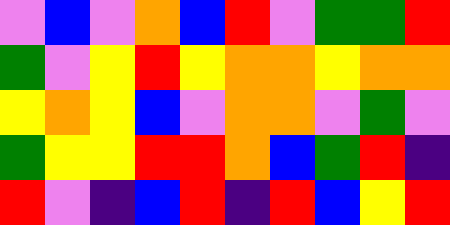[["violet", "blue", "violet", "orange", "blue", "red", "violet", "green", "green", "red"], ["green", "violet", "yellow", "red", "yellow", "orange", "orange", "yellow", "orange", "orange"], ["yellow", "orange", "yellow", "blue", "violet", "orange", "orange", "violet", "green", "violet"], ["green", "yellow", "yellow", "red", "red", "orange", "blue", "green", "red", "indigo"], ["red", "violet", "indigo", "blue", "red", "indigo", "red", "blue", "yellow", "red"]]